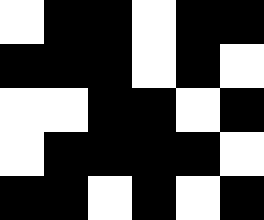[["white", "black", "black", "white", "black", "black"], ["black", "black", "black", "white", "black", "white"], ["white", "white", "black", "black", "white", "black"], ["white", "black", "black", "black", "black", "white"], ["black", "black", "white", "black", "white", "black"]]